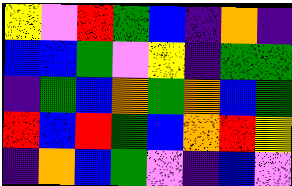[["yellow", "violet", "red", "green", "blue", "indigo", "orange", "indigo"], ["blue", "blue", "green", "violet", "yellow", "indigo", "green", "green"], ["indigo", "green", "blue", "orange", "green", "orange", "blue", "green"], ["red", "blue", "red", "green", "blue", "orange", "red", "yellow"], ["indigo", "orange", "blue", "green", "violet", "indigo", "blue", "violet"]]